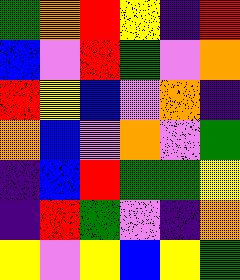[["green", "orange", "red", "yellow", "indigo", "red"], ["blue", "violet", "red", "green", "violet", "orange"], ["red", "yellow", "blue", "violet", "orange", "indigo"], ["orange", "blue", "violet", "orange", "violet", "green"], ["indigo", "blue", "red", "green", "green", "yellow"], ["indigo", "red", "green", "violet", "indigo", "orange"], ["yellow", "violet", "yellow", "blue", "yellow", "green"]]